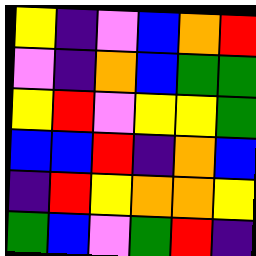[["yellow", "indigo", "violet", "blue", "orange", "red"], ["violet", "indigo", "orange", "blue", "green", "green"], ["yellow", "red", "violet", "yellow", "yellow", "green"], ["blue", "blue", "red", "indigo", "orange", "blue"], ["indigo", "red", "yellow", "orange", "orange", "yellow"], ["green", "blue", "violet", "green", "red", "indigo"]]